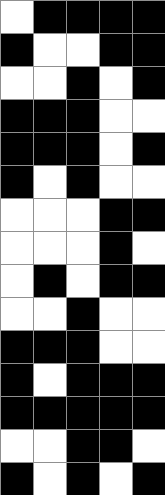[["white", "black", "black", "black", "black"], ["black", "white", "white", "black", "black"], ["white", "white", "black", "white", "black"], ["black", "black", "black", "white", "white"], ["black", "black", "black", "white", "black"], ["black", "white", "black", "white", "white"], ["white", "white", "white", "black", "black"], ["white", "white", "white", "black", "white"], ["white", "black", "white", "black", "black"], ["white", "white", "black", "white", "white"], ["black", "black", "black", "white", "white"], ["black", "white", "black", "black", "black"], ["black", "black", "black", "black", "black"], ["white", "white", "black", "black", "white"], ["black", "white", "black", "white", "black"]]